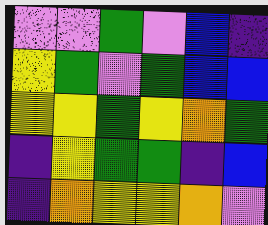[["violet", "violet", "green", "violet", "blue", "indigo"], ["yellow", "green", "violet", "green", "blue", "blue"], ["yellow", "yellow", "green", "yellow", "orange", "green"], ["indigo", "yellow", "green", "green", "indigo", "blue"], ["indigo", "orange", "yellow", "yellow", "orange", "violet"]]